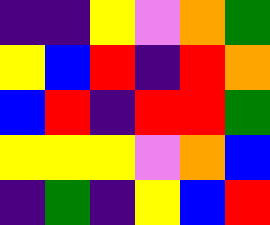[["indigo", "indigo", "yellow", "violet", "orange", "green"], ["yellow", "blue", "red", "indigo", "red", "orange"], ["blue", "red", "indigo", "red", "red", "green"], ["yellow", "yellow", "yellow", "violet", "orange", "blue"], ["indigo", "green", "indigo", "yellow", "blue", "red"]]